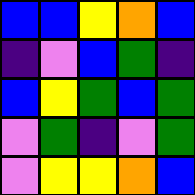[["blue", "blue", "yellow", "orange", "blue"], ["indigo", "violet", "blue", "green", "indigo"], ["blue", "yellow", "green", "blue", "green"], ["violet", "green", "indigo", "violet", "green"], ["violet", "yellow", "yellow", "orange", "blue"]]